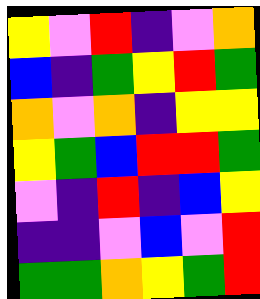[["yellow", "violet", "red", "indigo", "violet", "orange"], ["blue", "indigo", "green", "yellow", "red", "green"], ["orange", "violet", "orange", "indigo", "yellow", "yellow"], ["yellow", "green", "blue", "red", "red", "green"], ["violet", "indigo", "red", "indigo", "blue", "yellow"], ["indigo", "indigo", "violet", "blue", "violet", "red"], ["green", "green", "orange", "yellow", "green", "red"]]